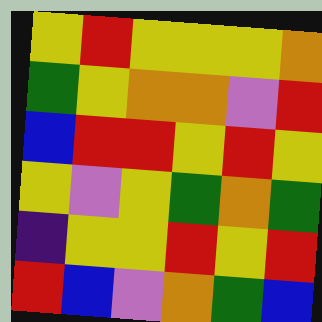[["yellow", "red", "yellow", "yellow", "yellow", "orange"], ["green", "yellow", "orange", "orange", "violet", "red"], ["blue", "red", "red", "yellow", "red", "yellow"], ["yellow", "violet", "yellow", "green", "orange", "green"], ["indigo", "yellow", "yellow", "red", "yellow", "red"], ["red", "blue", "violet", "orange", "green", "blue"]]